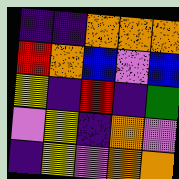[["indigo", "indigo", "orange", "orange", "orange"], ["red", "orange", "blue", "violet", "blue"], ["yellow", "indigo", "red", "indigo", "green"], ["violet", "yellow", "indigo", "orange", "violet"], ["indigo", "yellow", "violet", "orange", "orange"]]